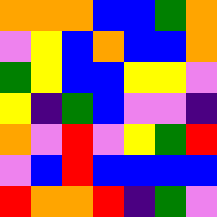[["orange", "orange", "orange", "blue", "blue", "green", "orange"], ["violet", "yellow", "blue", "orange", "blue", "blue", "orange"], ["green", "yellow", "blue", "blue", "yellow", "yellow", "violet"], ["yellow", "indigo", "green", "blue", "violet", "violet", "indigo"], ["orange", "violet", "red", "violet", "yellow", "green", "red"], ["violet", "blue", "red", "blue", "blue", "blue", "blue"], ["red", "orange", "orange", "red", "indigo", "green", "violet"]]